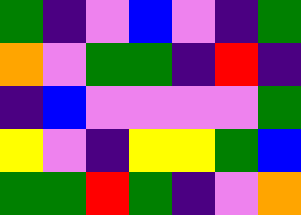[["green", "indigo", "violet", "blue", "violet", "indigo", "green"], ["orange", "violet", "green", "green", "indigo", "red", "indigo"], ["indigo", "blue", "violet", "violet", "violet", "violet", "green"], ["yellow", "violet", "indigo", "yellow", "yellow", "green", "blue"], ["green", "green", "red", "green", "indigo", "violet", "orange"]]